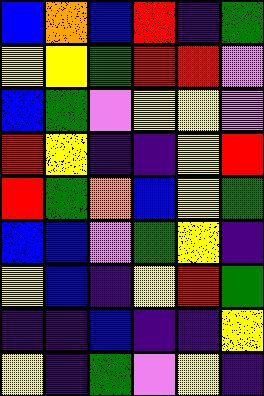[["blue", "orange", "blue", "red", "indigo", "green"], ["yellow", "yellow", "green", "red", "red", "violet"], ["blue", "green", "violet", "yellow", "yellow", "violet"], ["red", "yellow", "indigo", "indigo", "yellow", "red"], ["red", "green", "orange", "blue", "yellow", "green"], ["blue", "blue", "violet", "green", "yellow", "indigo"], ["yellow", "blue", "indigo", "yellow", "red", "green"], ["indigo", "indigo", "blue", "indigo", "indigo", "yellow"], ["yellow", "indigo", "green", "violet", "yellow", "indigo"]]